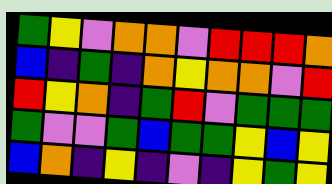[["green", "yellow", "violet", "orange", "orange", "violet", "red", "red", "red", "orange"], ["blue", "indigo", "green", "indigo", "orange", "yellow", "orange", "orange", "violet", "red"], ["red", "yellow", "orange", "indigo", "green", "red", "violet", "green", "green", "green"], ["green", "violet", "violet", "green", "blue", "green", "green", "yellow", "blue", "yellow"], ["blue", "orange", "indigo", "yellow", "indigo", "violet", "indigo", "yellow", "green", "yellow"]]